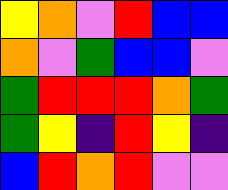[["yellow", "orange", "violet", "red", "blue", "blue"], ["orange", "violet", "green", "blue", "blue", "violet"], ["green", "red", "red", "red", "orange", "green"], ["green", "yellow", "indigo", "red", "yellow", "indigo"], ["blue", "red", "orange", "red", "violet", "violet"]]